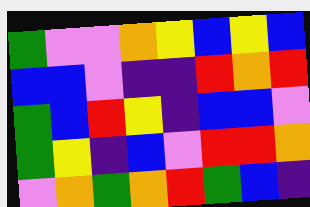[["green", "violet", "violet", "orange", "yellow", "blue", "yellow", "blue"], ["blue", "blue", "violet", "indigo", "indigo", "red", "orange", "red"], ["green", "blue", "red", "yellow", "indigo", "blue", "blue", "violet"], ["green", "yellow", "indigo", "blue", "violet", "red", "red", "orange"], ["violet", "orange", "green", "orange", "red", "green", "blue", "indigo"]]